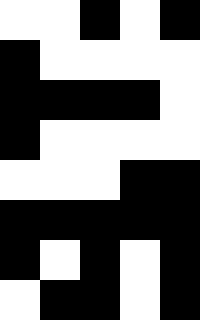[["white", "white", "black", "white", "black"], ["black", "white", "white", "white", "white"], ["black", "black", "black", "black", "white"], ["black", "white", "white", "white", "white"], ["white", "white", "white", "black", "black"], ["black", "black", "black", "black", "black"], ["black", "white", "black", "white", "black"], ["white", "black", "black", "white", "black"]]